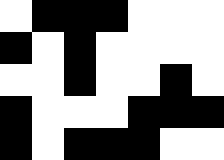[["white", "black", "black", "black", "white", "white", "white"], ["black", "white", "black", "white", "white", "white", "white"], ["white", "white", "black", "white", "white", "black", "white"], ["black", "white", "white", "white", "black", "black", "black"], ["black", "white", "black", "black", "black", "white", "white"]]